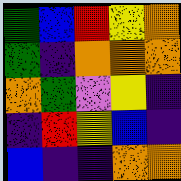[["green", "blue", "red", "yellow", "orange"], ["green", "indigo", "orange", "orange", "orange"], ["orange", "green", "violet", "yellow", "indigo"], ["indigo", "red", "yellow", "blue", "indigo"], ["blue", "indigo", "indigo", "orange", "orange"]]